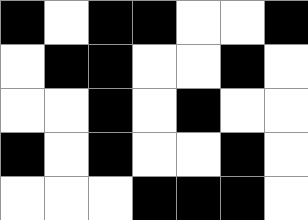[["black", "white", "black", "black", "white", "white", "black"], ["white", "black", "black", "white", "white", "black", "white"], ["white", "white", "black", "white", "black", "white", "white"], ["black", "white", "black", "white", "white", "black", "white"], ["white", "white", "white", "black", "black", "black", "white"]]